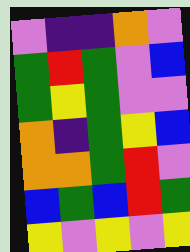[["violet", "indigo", "indigo", "orange", "violet"], ["green", "red", "green", "violet", "blue"], ["green", "yellow", "green", "violet", "violet"], ["orange", "indigo", "green", "yellow", "blue"], ["orange", "orange", "green", "red", "violet"], ["blue", "green", "blue", "red", "green"], ["yellow", "violet", "yellow", "violet", "yellow"]]